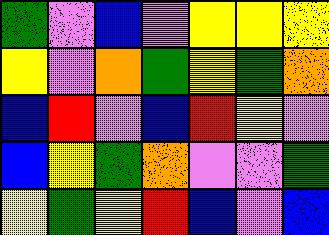[["green", "violet", "blue", "violet", "yellow", "yellow", "yellow"], ["yellow", "violet", "orange", "green", "yellow", "green", "orange"], ["blue", "red", "violet", "blue", "red", "yellow", "violet"], ["blue", "yellow", "green", "orange", "violet", "violet", "green"], ["yellow", "green", "yellow", "red", "blue", "violet", "blue"]]